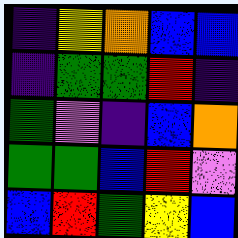[["indigo", "yellow", "orange", "blue", "blue"], ["indigo", "green", "green", "red", "indigo"], ["green", "violet", "indigo", "blue", "orange"], ["green", "green", "blue", "red", "violet"], ["blue", "red", "green", "yellow", "blue"]]